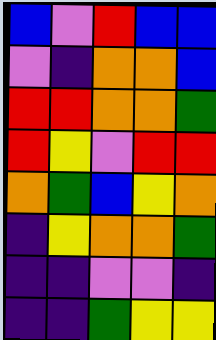[["blue", "violet", "red", "blue", "blue"], ["violet", "indigo", "orange", "orange", "blue"], ["red", "red", "orange", "orange", "green"], ["red", "yellow", "violet", "red", "red"], ["orange", "green", "blue", "yellow", "orange"], ["indigo", "yellow", "orange", "orange", "green"], ["indigo", "indigo", "violet", "violet", "indigo"], ["indigo", "indigo", "green", "yellow", "yellow"]]